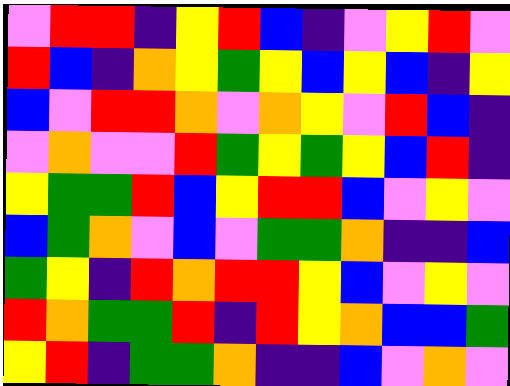[["violet", "red", "red", "indigo", "yellow", "red", "blue", "indigo", "violet", "yellow", "red", "violet"], ["red", "blue", "indigo", "orange", "yellow", "green", "yellow", "blue", "yellow", "blue", "indigo", "yellow"], ["blue", "violet", "red", "red", "orange", "violet", "orange", "yellow", "violet", "red", "blue", "indigo"], ["violet", "orange", "violet", "violet", "red", "green", "yellow", "green", "yellow", "blue", "red", "indigo"], ["yellow", "green", "green", "red", "blue", "yellow", "red", "red", "blue", "violet", "yellow", "violet"], ["blue", "green", "orange", "violet", "blue", "violet", "green", "green", "orange", "indigo", "indigo", "blue"], ["green", "yellow", "indigo", "red", "orange", "red", "red", "yellow", "blue", "violet", "yellow", "violet"], ["red", "orange", "green", "green", "red", "indigo", "red", "yellow", "orange", "blue", "blue", "green"], ["yellow", "red", "indigo", "green", "green", "orange", "indigo", "indigo", "blue", "violet", "orange", "violet"]]